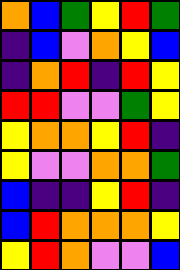[["orange", "blue", "green", "yellow", "red", "green"], ["indigo", "blue", "violet", "orange", "yellow", "blue"], ["indigo", "orange", "red", "indigo", "red", "yellow"], ["red", "red", "violet", "violet", "green", "yellow"], ["yellow", "orange", "orange", "yellow", "red", "indigo"], ["yellow", "violet", "violet", "orange", "orange", "green"], ["blue", "indigo", "indigo", "yellow", "red", "indigo"], ["blue", "red", "orange", "orange", "orange", "yellow"], ["yellow", "red", "orange", "violet", "violet", "blue"]]